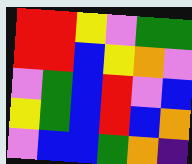[["red", "red", "yellow", "violet", "green", "green"], ["red", "red", "blue", "yellow", "orange", "violet"], ["violet", "green", "blue", "red", "violet", "blue"], ["yellow", "green", "blue", "red", "blue", "orange"], ["violet", "blue", "blue", "green", "orange", "indigo"]]